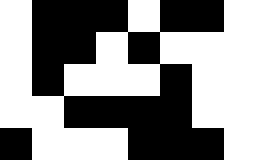[["white", "black", "black", "black", "white", "black", "black", "white"], ["white", "black", "black", "white", "black", "white", "white", "white"], ["white", "black", "white", "white", "white", "black", "white", "white"], ["white", "white", "black", "black", "black", "black", "white", "white"], ["black", "white", "white", "white", "black", "black", "black", "white"]]